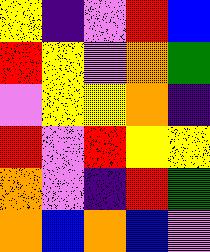[["yellow", "indigo", "violet", "red", "blue"], ["red", "yellow", "violet", "orange", "green"], ["violet", "yellow", "yellow", "orange", "indigo"], ["red", "violet", "red", "yellow", "yellow"], ["orange", "violet", "indigo", "red", "green"], ["orange", "blue", "orange", "blue", "violet"]]